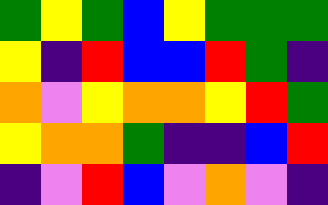[["green", "yellow", "green", "blue", "yellow", "green", "green", "green"], ["yellow", "indigo", "red", "blue", "blue", "red", "green", "indigo"], ["orange", "violet", "yellow", "orange", "orange", "yellow", "red", "green"], ["yellow", "orange", "orange", "green", "indigo", "indigo", "blue", "red"], ["indigo", "violet", "red", "blue", "violet", "orange", "violet", "indigo"]]